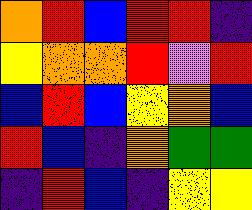[["orange", "red", "blue", "red", "red", "indigo"], ["yellow", "orange", "orange", "red", "violet", "red"], ["blue", "red", "blue", "yellow", "orange", "blue"], ["red", "blue", "indigo", "orange", "green", "green"], ["indigo", "red", "blue", "indigo", "yellow", "yellow"]]